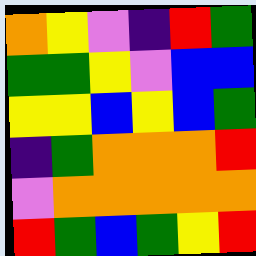[["orange", "yellow", "violet", "indigo", "red", "green"], ["green", "green", "yellow", "violet", "blue", "blue"], ["yellow", "yellow", "blue", "yellow", "blue", "green"], ["indigo", "green", "orange", "orange", "orange", "red"], ["violet", "orange", "orange", "orange", "orange", "orange"], ["red", "green", "blue", "green", "yellow", "red"]]